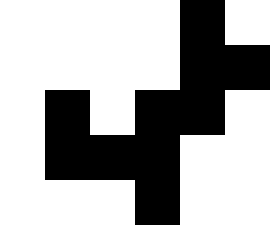[["white", "white", "white", "white", "black", "white"], ["white", "white", "white", "white", "black", "black"], ["white", "black", "white", "black", "black", "white"], ["white", "black", "black", "black", "white", "white"], ["white", "white", "white", "black", "white", "white"]]